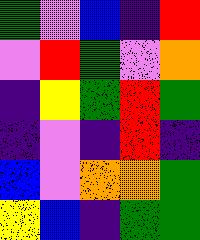[["green", "violet", "blue", "indigo", "red"], ["violet", "red", "green", "violet", "orange"], ["indigo", "yellow", "green", "red", "green"], ["indigo", "violet", "indigo", "red", "indigo"], ["blue", "violet", "orange", "orange", "green"], ["yellow", "blue", "indigo", "green", "green"]]